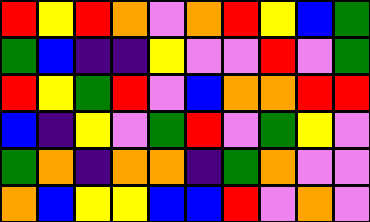[["red", "yellow", "red", "orange", "violet", "orange", "red", "yellow", "blue", "green"], ["green", "blue", "indigo", "indigo", "yellow", "violet", "violet", "red", "violet", "green"], ["red", "yellow", "green", "red", "violet", "blue", "orange", "orange", "red", "red"], ["blue", "indigo", "yellow", "violet", "green", "red", "violet", "green", "yellow", "violet"], ["green", "orange", "indigo", "orange", "orange", "indigo", "green", "orange", "violet", "violet"], ["orange", "blue", "yellow", "yellow", "blue", "blue", "red", "violet", "orange", "violet"]]